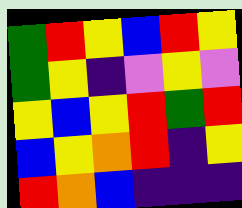[["green", "red", "yellow", "blue", "red", "yellow"], ["green", "yellow", "indigo", "violet", "yellow", "violet"], ["yellow", "blue", "yellow", "red", "green", "red"], ["blue", "yellow", "orange", "red", "indigo", "yellow"], ["red", "orange", "blue", "indigo", "indigo", "indigo"]]